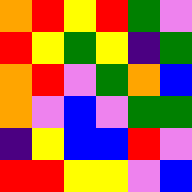[["orange", "red", "yellow", "red", "green", "violet"], ["red", "yellow", "green", "yellow", "indigo", "green"], ["orange", "red", "violet", "green", "orange", "blue"], ["orange", "violet", "blue", "violet", "green", "green"], ["indigo", "yellow", "blue", "blue", "red", "violet"], ["red", "red", "yellow", "yellow", "violet", "blue"]]